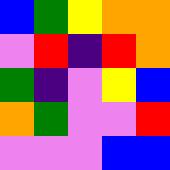[["blue", "green", "yellow", "orange", "orange"], ["violet", "red", "indigo", "red", "orange"], ["green", "indigo", "violet", "yellow", "blue"], ["orange", "green", "violet", "violet", "red"], ["violet", "violet", "violet", "blue", "blue"]]